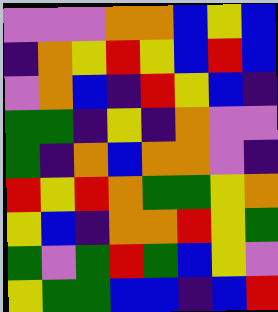[["violet", "violet", "violet", "orange", "orange", "blue", "yellow", "blue"], ["indigo", "orange", "yellow", "red", "yellow", "blue", "red", "blue"], ["violet", "orange", "blue", "indigo", "red", "yellow", "blue", "indigo"], ["green", "green", "indigo", "yellow", "indigo", "orange", "violet", "violet"], ["green", "indigo", "orange", "blue", "orange", "orange", "violet", "indigo"], ["red", "yellow", "red", "orange", "green", "green", "yellow", "orange"], ["yellow", "blue", "indigo", "orange", "orange", "red", "yellow", "green"], ["green", "violet", "green", "red", "green", "blue", "yellow", "violet"], ["yellow", "green", "green", "blue", "blue", "indigo", "blue", "red"]]